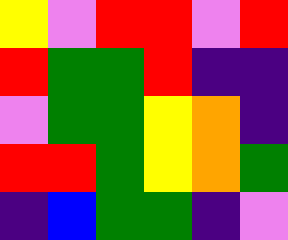[["yellow", "violet", "red", "red", "violet", "red"], ["red", "green", "green", "red", "indigo", "indigo"], ["violet", "green", "green", "yellow", "orange", "indigo"], ["red", "red", "green", "yellow", "orange", "green"], ["indigo", "blue", "green", "green", "indigo", "violet"]]